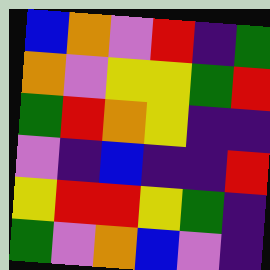[["blue", "orange", "violet", "red", "indigo", "green"], ["orange", "violet", "yellow", "yellow", "green", "red"], ["green", "red", "orange", "yellow", "indigo", "indigo"], ["violet", "indigo", "blue", "indigo", "indigo", "red"], ["yellow", "red", "red", "yellow", "green", "indigo"], ["green", "violet", "orange", "blue", "violet", "indigo"]]